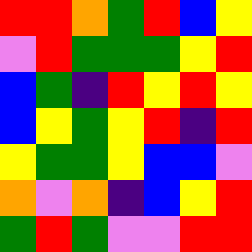[["red", "red", "orange", "green", "red", "blue", "yellow"], ["violet", "red", "green", "green", "green", "yellow", "red"], ["blue", "green", "indigo", "red", "yellow", "red", "yellow"], ["blue", "yellow", "green", "yellow", "red", "indigo", "red"], ["yellow", "green", "green", "yellow", "blue", "blue", "violet"], ["orange", "violet", "orange", "indigo", "blue", "yellow", "red"], ["green", "red", "green", "violet", "violet", "red", "red"]]